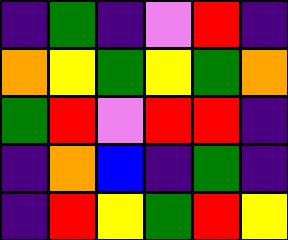[["indigo", "green", "indigo", "violet", "red", "indigo"], ["orange", "yellow", "green", "yellow", "green", "orange"], ["green", "red", "violet", "red", "red", "indigo"], ["indigo", "orange", "blue", "indigo", "green", "indigo"], ["indigo", "red", "yellow", "green", "red", "yellow"]]